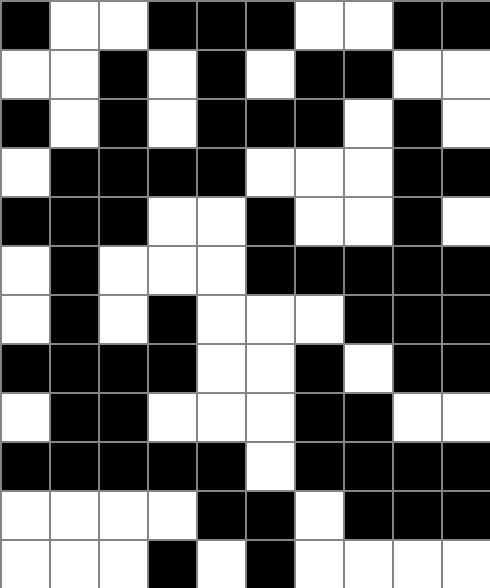[["black", "white", "white", "black", "black", "black", "white", "white", "black", "black"], ["white", "white", "black", "white", "black", "white", "black", "black", "white", "white"], ["black", "white", "black", "white", "black", "black", "black", "white", "black", "white"], ["white", "black", "black", "black", "black", "white", "white", "white", "black", "black"], ["black", "black", "black", "white", "white", "black", "white", "white", "black", "white"], ["white", "black", "white", "white", "white", "black", "black", "black", "black", "black"], ["white", "black", "white", "black", "white", "white", "white", "black", "black", "black"], ["black", "black", "black", "black", "white", "white", "black", "white", "black", "black"], ["white", "black", "black", "white", "white", "white", "black", "black", "white", "white"], ["black", "black", "black", "black", "black", "white", "black", "black", "black", "black"], ["white", "white", "white", "white", "black", "black", "white", "black", "black", "black"], ["white", "white", "white", "black", "white", "black", "white", "white", "white", "white"]]